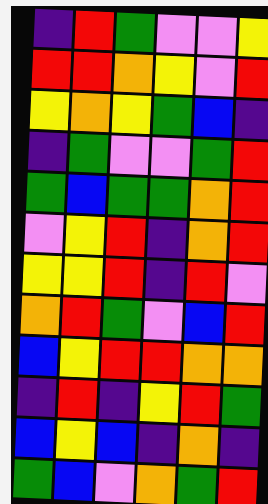[["indigo", "red", "green", "violet", "violet", "yellow"], ["red", "red", "orange", "yellow", "violet", "red"], ["yellow", "orange", "yellow", "green", "blue", "indigo"], ["indigo", "green", "violet", "violet", "green", "red"], ["green", "blue", "green", "green", "orange", "red"], ["violet", "yellow", "red", "indigo", "orange", "red"], ["yellow", "yellow", "red", "indigo", "red", "violet"], ["orange", "red", "green", "violet", "blue", "red"], ["blue", "yellow", "red", "red", "orange", "orange"], ["indigo", "red", "indigo", "yellow", "red", "green"], ["blue", "yellow", "blue", "indigo", "orange", "indigo"], ["green", "blue", "violet", "orange", "green", "red"]]